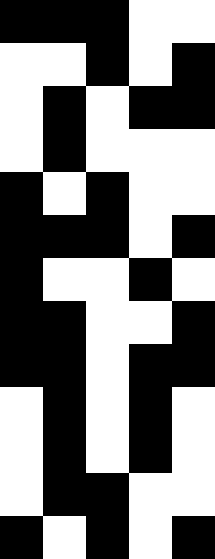[["black", "black", "black", "white", "white"], ["white", "white", "black", "white", "black"], ["white", "black", "white", "black", "black"], ["white", "black", "white", "white", "white"], ["black", "white", "black", "white", "white"], ["black", "black", "black", "white", "black"], ["black", "white", "white", "black", "white"], ["black", "black", "white", "white", "black"], ["black", "black", "white", "black", "black"], ["white", "black", "white", "black", "white"], ["white", "black", "white", "black", "white"], ["white", "black", "black", "white", "white"], ["black", "white", "black", "white", "black"]]